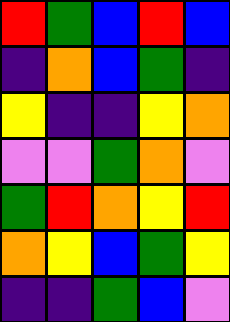[["red", "green", "blue", "red", "blue"], ["indigo", "orange", "blue", "green", "indigo"], ["yellow", "indigo", "indigo", "yellow", "orange"], ["violet", "violet", "green", "orange", "violet"], ["green", "red", "orange", "yellow", "red"], ["orange", "yellow", "blue", "green", "yellow"], ["indigo", "indigo", "green", "blue", "violet"]]